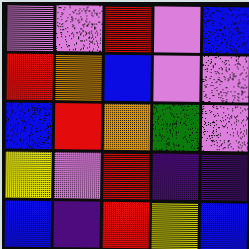[["violet", "violet", "red", "violet", "blue"], ["red", "orange", "blue", "violet", "violet"], ["blue", "red", "orange", "green", "violet"], ["yellow", "violet", "red", "indigo", "indigo"], ["blue", "indigo", "red", "yellow", "blue"]]